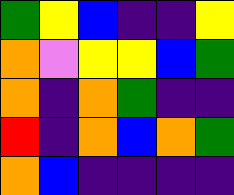[["green", "yellow", "blue", "indigo", "indigo", "yellow"], ["orange", "violet", "yellow", "yellow", "blue", "green"], ["orange", "indigo", "orange", "green", "indigo", "indigo"], ["red", "indigo", "orange", "blue", "orange", "green"], ["orange", "blue", "indigo", "indigo", "indigo", "indigo"]]